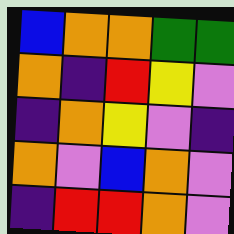[["blue", "orange", "orange", "green", "green"], ["orange", "indigo", "red", "yellow", "violet"], ["indigo", "orange", "yellow", "violet", "indigo"], ["orange", "violet", "blue", "orange", "violet"], ["indigo", "red", "red", "orange", "violet"]]